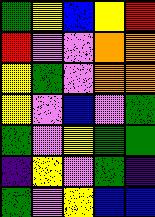[["green", "yellow", "blue", "yellow", "red"], ["red", "violet", "violet", "orange", "orange"], ["yellow", "green", "violet", "orange", "orange"], ["yellow", "violet", "blue", "violet", "green"], ["green", "violet", "yellow", "green", "green"], ["indigo", "yellow", "violet", "green", "indigo"], ["green", "violet", "yellow", "blue", "blue"]]